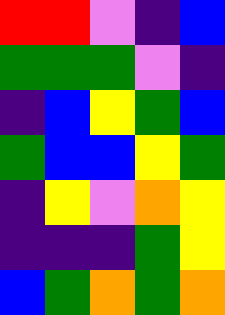[["red", "red", "violet", "indigo", "blue"], ["green", "green", "green", "violet", "indigo"], ["indigo", "blue", "yellow", "green", "blue"], ["green", "blue", "blue", "yellow", "green"], ["indigo", "yellow", "violet", "orange", "yellow"], ["indigo", "indigo", "indigo", "green", "yellow"], ["blue", "green", "orange", "green", "orange"]]